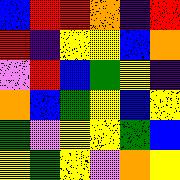[["blue", "red", "red", "orange", "indigo", "red"], ["red", "indigo", "yellow", "yellow", "blue", "orange"], ["violet", "red", "blue", "green", "yellow", "indigo"], ["orange", "blue", "green", "yellow", "blue", "yellow"], ["green", "violet", "yellow", "yellow", "green", "blue"], ["yellow", "green", "yellow", "violet", "orange", "yellow"]]